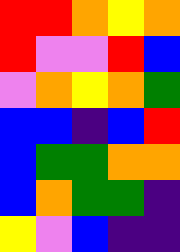[["red", "red", "orange", "yellow", "orange"], ["red", "violet", "violet", "red", "blue"], ["violet", "orange", "yellow", "orange", "green"], ["blue", "blue", "indigo", "blue", "red"], ["blue", "green", "green", "orange", "orange"], ["blue", "orange", "green", "green", "indigo"], ["yellow", "violet", "blue", "indigo", "indigo"]]